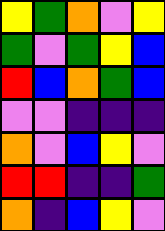[["yellow", "green", "orange", "violet", "yellow"], ["green", "violet", "green", "yellow", "blue"], ["red", "blue", "orange", "green", "blue"], ["violet", "violet", "indigo", "indigo", "indigo"], ["orange", "violet", "blue", "yellow", "violet"], ["red", "red", "indigo", "indigo", "green"], ["orange", "indigo", "blue", "yellow", "violet"]]